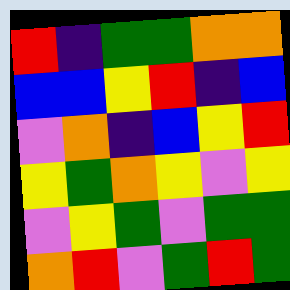[["red", "indigo", "green", "green", "orange", "orange"], ["blue", "blue", "yellow", "red", "indigo", "blue"], ["violet", "orange", "indigo", "blue", "yellow", "red"], ["yellow", "green", "orange", "yellow", "violet", "yellow"], ["violet", "yellow", "green", "violet", "green", "green"], ["orange", "red", "violet", "green", "red", "green"]]